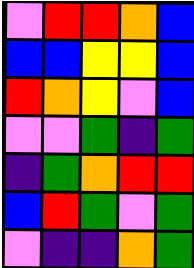[["violet", "red", "red", "orange", "blue"], ["blue", "blue", "yellow", "yellow", "blue"], ["red", "orange", "yellow", "violet", "blue"], ["violet", "violet", "green", "indigo", "green"], ["indigo", "green", "orange", "red", "red"], ["blue", "red", "green", "violet", "green"], ["violet", "indigo", "indigo", "orange", "green"]]